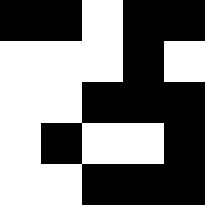[["black", "black", "white", "black", "black"], ["white", "white", "white", "black", "white"], ["white", "white", "black", "black", "black"], ["white", "black", "white", "white", "black"], ["white", "white", "black", "black", "black"]]